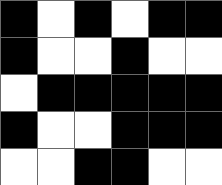[["black", "white", "black", "white", "black", "black"], ["black", "white", "white", "black", "white", "white"], ["white", "black", "black", "black", "black", "black"], ["black", "white", "white", "black", "black", "black"], ["white", "white", "black", "black", "white", "white"]]